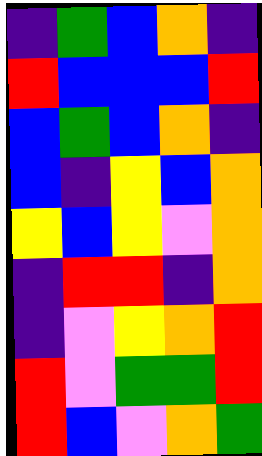[["indigo", "green", "blue", "orange", "indigo"], ["red", "blue", "blue", "blue", "red"], ["blue", "green", "blue", "orange", "indigo"], ["blue", "indigo", "yellow", "blue", "orange"], ["yellow", "blue", "yellow", "violet", "orange"], ["indigo", "red", "red", "indigo", "orange"], ["indigo", "violet", "yellow", "orange", "red"], ["red", "violet", "green", "green", "red"], ["red", "blue", "violet", "orange", "green"]]